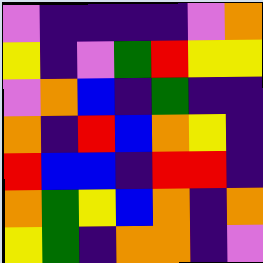[["violet", "indigo", "indigo", "indigo", "indigo", "violet", "orange"], ["yellow", "indigo", "violet", "green", "red", "yellow", "yellow"], ["violet", "orange", "blue", "indigo", "green", "indigo", "indigo"], ["orange", "indigo", "red", "blue", "orange", "yellow", "indigo"], ["red", "blue", "blue", "indigo", "red", "red", "indigo"], ["orange", "green", "yellow", "blue", "orange", "indigo", "orange"], ["yellow", "green", "indigo", "orange", "orange", "indigo", "violet"]]